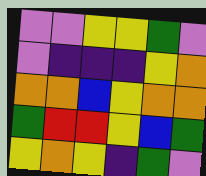[["violet", "violet", "yellow", "yellow", "green", "violet"], ["violet", "indigo", "indigo", "indigo", "yellow", "orange"], ["orange", "orange", "blue", "yellow", "orange", "orange"], ["green", "red", "red", "yellow", "blue", "green"], ["yellow", "orange", "yellow", "indigo", "green", "violet"]]